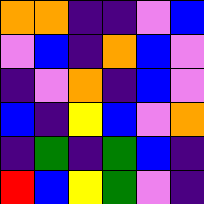[["orange", "orange", "indigo", "indigo", "violet", "blue"], ["violet", "blue", "indigo", "orange", "blue", "violet"], ["indigo", "violet", "orange", "indigo", "blue", "violet"], ["blue", "indigo", "yellow", "blue", "violet", "orange"], ["indigo", "green", "indigo", "green", "blue", "indigo"], ["red", "blue", "yellow", "green", "violet", "indigo"]]